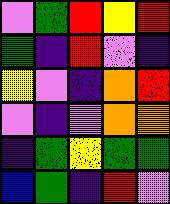[["violet", "green", "red", "yellow", "red"], ["green", "indigo", "red", "violet", "indigo"], ["yellow", "violet", "indigo", "orange", "red"], ["violet", "indigo", "violet", "orange", "orange"], ["indigo", "green", "yellow", "green", "green"], ["blue", "green", "indigo", "red", "violet"]]